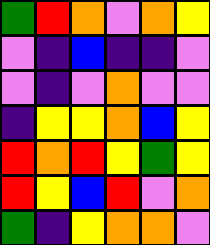[["green", "red", "orange", "violet", "orange", "yellow"], ["violet", "indigo", "blue", "indigo", "indigo", "violet"], ["violet", "indigo", "violet", "orange", "violet", "violet"], ["indigo", "yellow", "yellow", "orange", "blue", "yellow"], ["red", "orange", "red", "yellow", "green", "yellow"], ["red", "yellow", "blue", "red", "violet", "orange"], ["green", "indigo", "yellow", "orange", "orange", "violet"]]